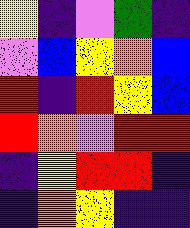[["yellow", "indigo", "violet", "green", "indigo"], ["violet", "blue", "yellow", "orange", "blue"], ["red", "indigo", "red", "yellow", "blue"], ["red", "orange", "violet", "red", "red"], ["indigo", "yellow", "red", "red", "indigo"], ["indigo", "orange", "yellow", "indigo", "indigo"]]